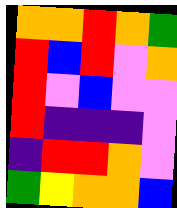[["orange", "orange", "red", "orange", "green"], ["red", "blue", "red", "violet", "orange"], ["red", "violet", "blue", "violet", "violet"], ["red", "indigo", "indigo", "indigo", "violet"], ["indigo", "red", "red", "orange", "violet"], ["green", "yellow", "orange", "orange", "blue"]]